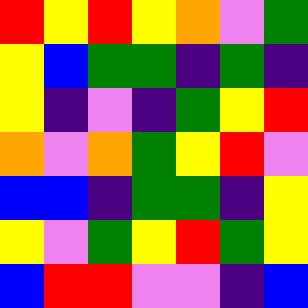[["red", "yellow", "red", "yellow", "orange", "violet", "green"], ["yellow", "blue", "green", "green", "indigo", "green", "indigo"], ["yellow", "indigo", "violet", "indigo", "green", "yellow", "red"], ["orange", "violet", "orange", "green", "yellow", "red", "violet"], ["blue", "blue", "indigo", "green", "green", "indigo", "yellow"], ["yellow", "violet", "green", "yellow", "red", "green", "yellow"], ["blue", "red", "red", "violet", "violet", "indigo", "blue"]]